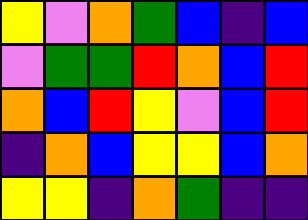[["yellow", "violet", "orange", "green", "blue", "indigo", "blue"], ["violet", "green", "green", "red", "orange", "blue", "red"], ["orange", "blue", "red", "yellow", "violet", "blue", "red"], ["indigo", "orange", "blue", "yellow", "yellow", "blue", "orange"], ["yellow", "yellow", "indigo", "orange", "green", "indigo", "indigo"]]